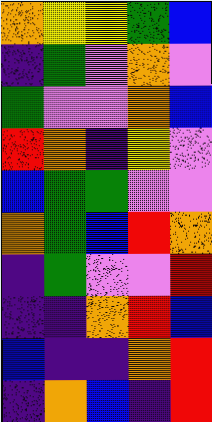[["orange", "yellow", "yellow", "green", "blue"], ["indigo", "green", "violet", "orange", "violet"], ["green", "violet", "violet", "orange", "blue"], ["red", "orange", "indigo", "yellow", "violet"], ["blue", "green", "green", "violet", "violet"], ["orange", "green", "blue", "red", "orange"], ["indigo", "green", "violet", "violet", "red"], ["indigo", "indigo", "orange", "red", "blue"], ["blue", "indigo", "indigo", "orange", "red"], ["indigo", "orange", "blue", "indigo", "red"]]